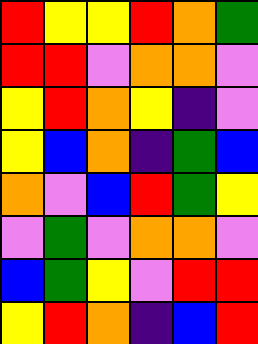[["red", "yellow", "yellow", "red", "orange", "green"], ["red", "red", "violet", "orange", "orange", "violet"], ["yellow", "red", "orange", "yellow", "indigo", "violet"], ["yellow", "blue", "orange", "indigo", "green", "blue"], ["orange", "violet", "blue", "red", "green", "yellow"], ["violet", "green", "violet", "orange", "orange", "violet"], ["blue", "green", "yellow", "violet", "red", "red"], ["yellow", "red", "orange", "indigo", "blue", "red"]]